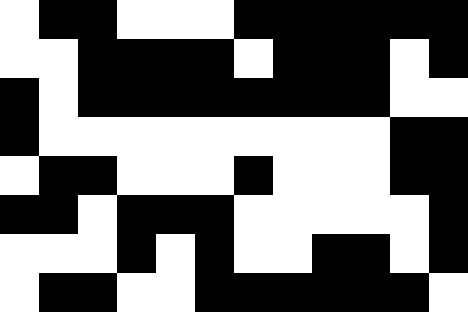[["white", "black", "black", "white", "white", "white", "black", "black", "black", "black", "black", "black"], ["white", "white", "black", "black", "black", "black", "white", "black", "black", "black", "white", "black"], ["black", "white", "black", "black", "black", "black", "black", "black", "black", "black", "white", "white"], ["black", "white", "white", "white", "white", "white", "white", "white", "white", "white", "black", "black"], ["white", "black", "black", "white", "white", "white", "black", "white", "white", "white", "black", "black"], ["black", "black", "white", "black", "black", "black", "white", "white", "white", "white", "white", "black"], ["white", "white", "white", "black", "white", "black", "white", "white", "black", "black", "white", "black"], ["white", "black", "black", "white", "white", "black", "black", "black", "black", "black", "black", "white"]]